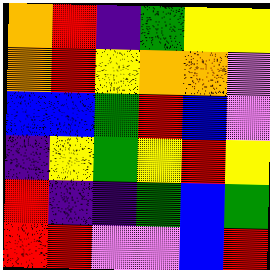[["orange", "red", "indigo", "green", "yellow", "yellow"], ["orange", "red", "yellow", "orange", "orange", "violet"], ["blue", "blue", "green", "red", "blue", "violet"], ["indigo", "yellow", "green", "yellow", "red", "yellow"], ["red", "indigo", "indigo", "green", "blue", "green"], ["red", "red", "violet", "violet", "blue", "red"]]